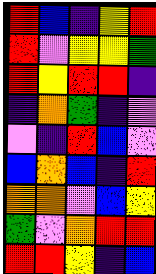[["red", "blue", "indigo", "yellow", "red"], ["red", "violet", "yellow", "yellow", "green"], ["red", "yellow", "red", "red", "indigo"], ["indigo", "orange", "green", "indigo", "violet"], ["violet", "indigo", "red", "blue", "violet"], ["blue", "orange", "blue", "indigo", "red"], ["orange", "orange", "violet", "blue", "yellow"], ["green", "violet", "orange", "red", "red"], ["red", "red", "yellow", "indigo", "blue"]]